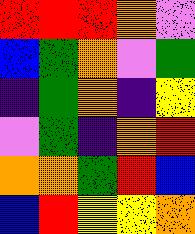[["red", "red", "red", "orange", "violet"], ["blue", "green", "orange", "violet", "green"], ["indigo", "green", "orange", "indigo", "yellow"], ["violet", "green", "indigo", "orange", "red"], ["orange", "orange", "green", "red", "blue"], ["blue", "red", "yellow", "yellow", "orange"]]